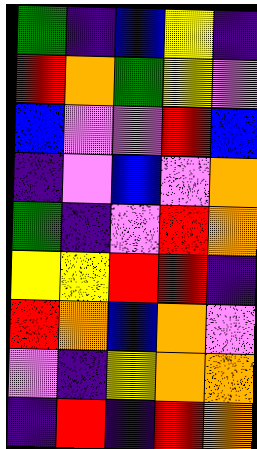[["green", "indigo", "blue", "yellow", "indigo"], ["red", "orange", "green", "yellow", "violet"], ["blue", "violet", "violet", "red", "blue"], ["indigo", "violet", "blue", "violet", "orange"], ["green", "indigo", "violet", "red", "orange"], ["yellow", "yellow", "red", "red", "indigo"], ["red", "orange", "blue", "orange", "violet"], ["violet", "indigo", "yellow", "orange", "orange"], ["indigo", "red", "indigo", "red", "orange"]]